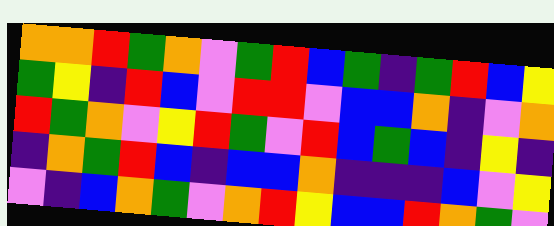[["orange", "orange", "red", "green", "orange", "violet", "green", "red", "blue", "green", "indigo", "green", "red", "blue", "yellow"], ["green", "yellow", "indigo", "red", "blue", "violet", "red", "red", "violet", "blue", "blue", "orange", "indigo", "violet", "orange"], ["red", "green", "orange", "violet", "yellow", "red", "green", "violet", "red", "blue", "green", "blue", "indigo", "yellow", "indigo"], ["indigo", "orange", "green", "red", "blue", "indigo", "blue", "blue", "orange", "indigo", "indigo", "indigo", "blue", "violet", "yellow"], ["violet", "indigo", "blue", "orange", "green", "violet", "orange", "red", "yellow", "blue", "blue", "red", "orange", "green", "violet"]]